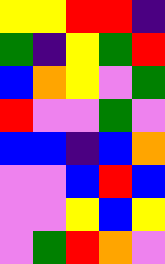[["yellow", "yellow", "red", "red", "indigo"], ["green", "indigo", "yellow", "green", "red"], ["blue", "orange", "yellow", "violet", "green"], ["red", "violet", "violet", "green", "violet"], ["blue", "blue", "indigo", "blue", "orange"], ["violet", "violet", "blue", "red", "blue"], ["violet", "violet", "yellow", "blue", "yellow"], ["violet", "green", "red", "orange", "violet"]]